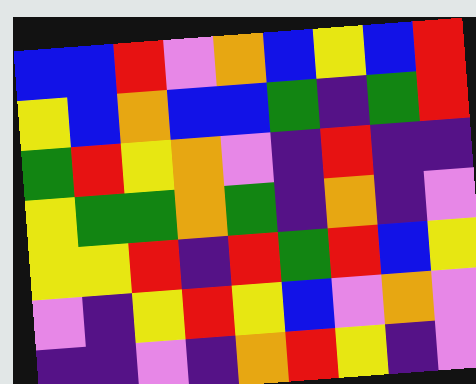[["blue", "blue", "red", "violet", "orange", "blue", "yellow", "blue", "red"], ["yellow", "blue", "orange", "blue", "blue", "green", "indigo", "green", "red"], ["green", "red", "yellow", "orange", "violet", "indigo", "red", "indigo", "indigo"], ["yellow", "green", "green", "orange", "green", "indigo", "orange", "indigo", "violet"], ["yellow", "yellow", "red", "indigo", "red", "green", "red", "blue", "yellow"], ["violet", "indigo", "yellow", "red", "yellow", "blue", "violet", "orange", "violet"], ["indigo", "indigo", "violet", "indigo", "orange", "red", "yellow", "indigo", "violet"]]